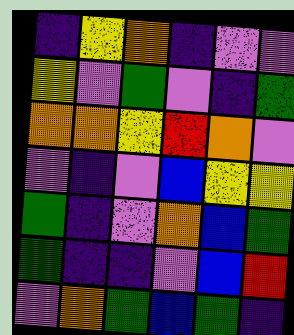[["indigo", "yellow", "orange", "indigo", "violet", "violet"], ["yellow", "violet", "green", "violet", "indigo", "green"], ["orange", "orange", "yellow", "red", "orange", "violet"], ["violet", "indigo", "violet", "blue", "yellow", "yellow"], ["green", "indigo", "violet", "orange", "blue", "green"], ["green", "indigo", "indigo", "violet", "blue", "red"], ["violet", "orange", "green", "blue", "green", "indigo"]]